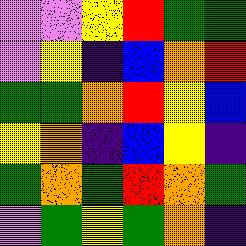[["violet", "violet", "yellow", "red", "green", "green"], ["violet", "yellow", "indigo", "blue", "orange", "red"], ["green", "green", "orange", "red", "yellow", "blue"], ["yellow", "orange", "indigo", "blue", "yellow", "indigo"], ["green", "orange", "green", "red", "orange", "green"], ["violet", "green", "yellow", "green", "orange", "indigo"]]